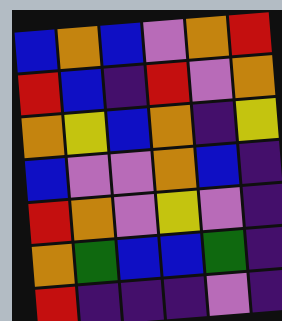[["blue", "orange", "blue", "violet", "orange", "red"], ["red", "blue", "indigo", "red", "violet", "orange"], ["orange", "yellow", "blue", "orange", "indigo", "yellow"], ["blue", "violet", "violet", "orange", "blue", "indigo"], ["red", "orange", "violet", "yellow", "violet", "indigo"], ["orange", "green", "blue", "blue", "green", "indigo"], ["red", "indigo", "indigo", "indigo", "violet", "indigo"]]